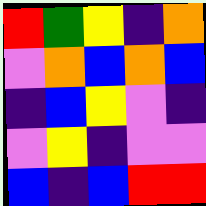[["red", "green", "yellow", "indigo", "orange"], ["violet", "orange", "blue", "orange", "blue"], ["indigo", "blue", "yellow", "violet", "indigo"], ["violet", "yellow", "indigo", "violet", "violet"], ["blue", "indigo", "blue", "red", "red"]]